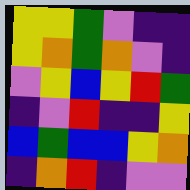[["yellow", "yellow", "green", "violet", "indigo", "indigo"], ["yellow", "orange", "green", "orange", "violet", "indigo"], ["violet", "yellow", "blue", "yellow", "red", "green"], ["indigo", "violet", "red", "indigo", "indigo", "yellow"], ["blue", "green", "blue", "blue", "yellow", "orange"], ["indigo", "orange", "red", "indigo", "violet", "violet"]]